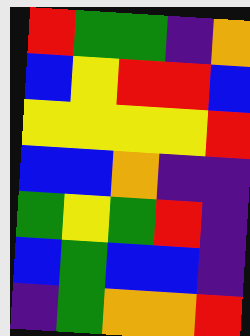[["red", "green", "green", "indigo", "orange"], ["blue", "yellow", "red", "red", "blue"], ["yellow", "yellow", "yellow", "yellow", "red"], ["blue", "blue", "orange", "indigo", "indigo"], ["green", "yellow", "green", "red", "indigo"], ["blue", "green", "blue", "blue", "indigo"], ["indigo", "green", "orange", "orange", "red"]]